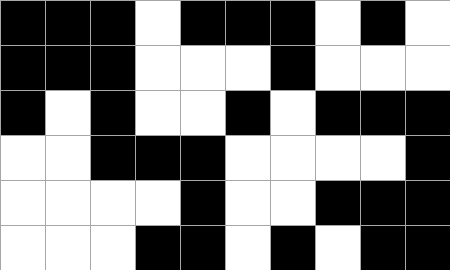[["black", "black", "black", "white", "black", "black", "black", "white", "black", "white"], ["black", "black", "black", "white", "white", "white", "black", "white", "white", "white"], ["black", "white", "black", "white", "white", "black", "white", "black", "black", "black"], ["white", "white", "black", "black", "black", "white", "white", "white", "white", "black"], ["white", "white", "white", "white", "black", "white", "white", "black", "black", "black"], ["white", "white", "white", "black", "black", "white", "black", "white", "black", "black"]]